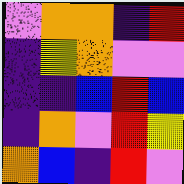[["violet", "orange", "orange", "indigo", "red"], ["indigo", "yellow", "orange", "violet", "violet"], ["indigo", "indigo", "blue", "red", "blue"], ["indigo", "orange", "violet", "red", "yellow"], ["orange", "blue", "indigo", "red", "violet"]]